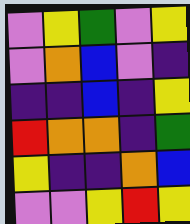[["violet", "yellow", "green", "violet", "yellow"], ["violet", "orange", "blue", "violet", "indigo"], ["indigo", "indigo", "blue", "indigo", "yellow"], ["red", "orange", "orange", "indigo", "green"], ["yellow", "indigo", "indigo", "orange", "blue"], ["violet", "violet", "yellow", "red", "yellow"]]